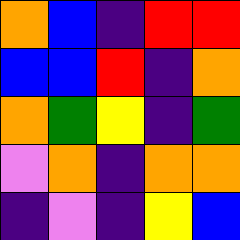[["orange", "blue", "indigo", "red", "red"], ["blue", "blue", "red", "indigo", "orange"], ["orange", "green", "yellow", "indigo", "green"], ["violet", "orange", "indigo", "orange", "orange"], ["indigo", "violet", "indigo", "yellow", "blue"]]